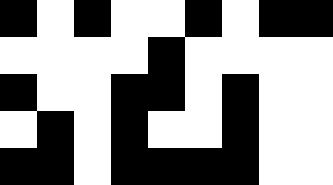[["black", "white", "black", "white", "white", "black", "white", "black", "black"], ["white", "white", "white", "white", "black", "white", "white", "white", "white"], ["black", "white", "white", "black", "black", "white", "black", "white", "white"], ["white", "black", "white", "black", "white", "white", "black", "white", "white"], ["black", "black", "white", "black", "black", "black", "black", "white", "white"]]